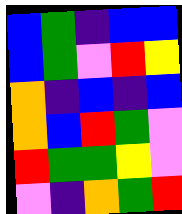[["blue", "green", "indigo", "blue", "blue"], ["blue", "green", "violet", "red", "yellow"], ["orange", "indigo", "blue", "indigo", "blue"], ["orange", "blue", "red", "green", "violet"], ["red", "green", "green", "yellow", "violet"], ["violet", "indigo", "orange", "green", "red"]]